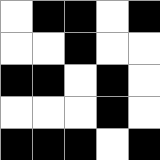[["white", "black", "black", "white", "black"], ["white", "white", "black", "white", "white"], ["black", "black", "white", "black", "white"], ["white", "white", "white", "black", "white"], ["black", "black", "black", "white", "black"]]